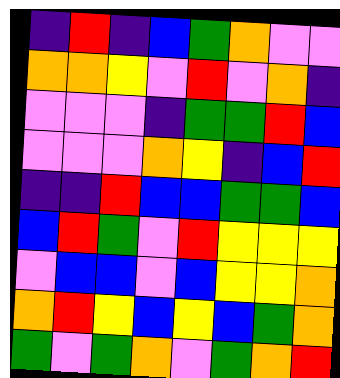[["indigo", "red", "indigo", "blue", "green", "orange", "violet", "violet"], ["orange", "orange", "yellow", "violet", "red", "violet", "orange", "indigo"], ["violet", "violet", "violet", "indigo", "green", "green", "red", "blue"], ["violet", "violet", "violet", "orange", "yellow", "indigo", "blue", "red"], ["indigo", "indigo", "red", "blue", "blue", "green", "green", "blue"], ["blue", "red", "green", "violet", "red", "yellow", "yellow", "yellow"], ["violet", "blue", "blue", "violet", "blue", "yellow", "yellow", "orange"], ["orange", "red", "yellow", "blue", "yellow", "blue", "green", "orange"], ["green", "violet", "green", "orange", "violet", "green", "orange", "red"]]